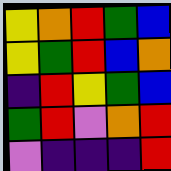[["yellow", "orange", "red", "green", "blue"], ["yellow", "green", "red", "blue", "orange"], ["indigo", "red", "yellow", "green", "blue"], ["green", "red", "violet", "orange", "red"], ["violet", "indigo", "indigo", "indigo", "red"]]